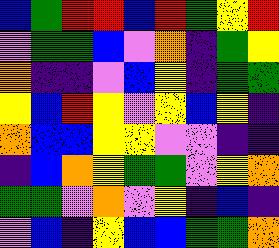[["blue", "green", "red", "red", "blue", "red", "green", "yellow", "red"], ["violet", "green", "green", "blue", "violet", "orange", "indigo", "green", "yellow"], ["orange", "indigo", "indigo", "violet", "blue", "yellow", "indigo", "green", "green"], ["yellow", "blue", "red", "yellow", "violet", "yellow", "blue", "yellow", "indigo"], ["orange", "blue", "blue", "yellow", "yellow", "violet", "violet", "indigo", "indigo"], ["indigo", "blue", "orange", "yellow", "green", "green", "violet", "yellow", "orange"], ["green", "green", "violet", "orange", "violet", "yellow", "indigo", "blue", "indigo"], ["violet", "blue", "indigo", "yellow", "blue", "blue", "green", "green", "orange"]]